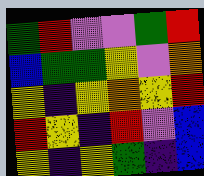[["green", "red", "violet", "violet", "green", "red"], ["blue", "green", "green", "yellow", "violet", "orange"], ["yellow", "indigo", "yellow", "orange", "yellow", "red"], ["red", "yellow", "indigo", "red", "violet", "blue"], ["yellow", "indigo", "yellow", "green", "indigo", "blue"]]